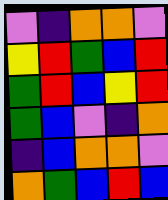[["violet", "indigo", "orange", "orange", "violet"], ["yellow", "red", "green", "blue", "red"], ["green", "red", "blue", "yellow", "red"], ["green", "blue", "violet", "indigo", "orange"], ["indigo", "blue", "orange", "orange", "violet"], ["orange", "green", "blue", "red", "blue"]]